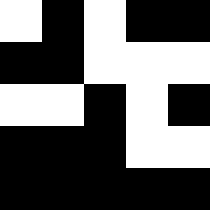[["white", "black", "white", "black", "black"], ["black", "black", "white", "white", "white"], ["white", "white", "black", "white", "black"], ["black", "black", "black", "white", "white"], ["black", "black", "black", "black", "black"]]